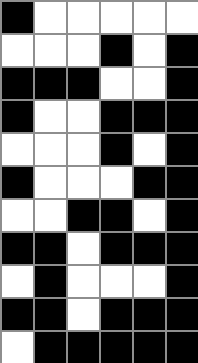[["black", "white", "white", "white", "white", "white"], ["white", "white", "white", "black", "white", "black"], ["black", "black", "black", "white", "white", "black"], ["black", "white", "white", "black", "black", "black"], ["white", "white", "white", "black", "white", "black"], ["black", "white", "white", "white", "black", "black"], ["white", "white", "black", "black", "white", "black"], ["black", "black", "white", "black", "black", "black"], ["white", "black", "white", "white", "white", "black"], ["black", "black", "white", "black", "black", "black"], ["white", "black", "black", "black", "black", "black"]]